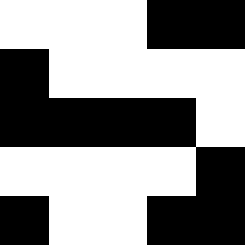[["white", "white", "white", "black", "black"], ["black", "white", "white", "white", "white"], ["black", "black", "black", "black", "white"], ["white", "white", "white", "white", "black"], ["black", "white", "white", "black", "black"]]